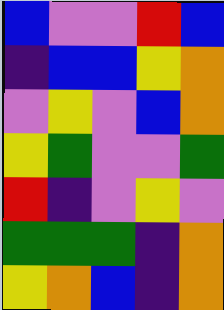[["blue", "violet", "violet", "red", "blue"], ["indigo", "blue", "blue", "yellow", "orange"], ["violet", "yellow", "violet", "blue", "orange"], ["yellow", "green", "violet", "violet", "green"], ["red", "indigo", "violet", "yellow", "violet"], ["green", "green", "green", "indigo", "orange"], ["yellow", "orange", "blue", "indigo", "orange"]]